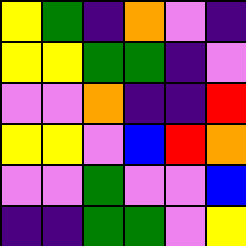[["yellow", "green", "indigo", "orange", "violet", "indigo"], ["yellow", "yellow", "green", "green", "indigo", "violet"], ["violet", "violet", "orange", "indigo", "indigo", "red"], ["yellow", "yellow", "violet", "blue", "red", "orange"], ["violet", "violet", "green", "violet", "violet", "blue"], ["indigo", "indigo", "green", "green", "violet", "yellow"]]